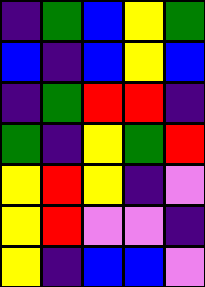[["indigo", "green", "blue", "yellow", "green"], ["blue", "indigo", "blue", "yellow", "blue"], ["indigo", "green", "red", "red", "indigo"], ["green", "indigo", "yellow", "green", "red"], ["yellow", "red", "yellow", "indigo", "violet"], ["yellow", "red", "violet", "violet", "indigo"], ["yellow", "indigo", "blue", "blue", "violet"]]